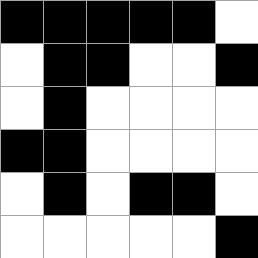[["black", "black", "black", "black", "black", "white"], ["white", "black", "black", "white", "white", "black"], ["white", "black", "white", "white", "white", "white"], ["black", "black", "white", "white", "white", "white"], ["white", "black", "white", "black", "black", "white"], ["white", "white", "white", "white", "white", "black"]]